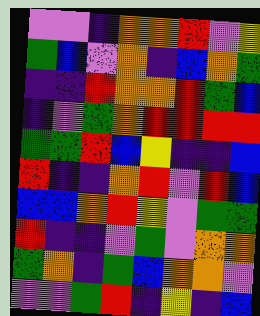[["violet", "violet", "indigo", "orange", "orange", "red", "violet", "yellow"], ["green", "blue", "violet", "orange", "indigo", "blue", "orange", "green"], ["indigo", "indigo", "red", "orange", "orange", "red", "green", "blue"], ["indigo", "violet", "green", "orange", "red", "red", "red", "red"], ["green", "green", "red", "blue", "yellow", "indigo", "indigo", "blue"], ["red", "indigo", "indigo", "orange", "red", "violet", "red", "blue"], ["blue", "blue", "orange", "red", "yellow", "violet", "green", "green"], ["red", "indigo", "indigo", "violet", "green", "violet", "orange", "orange"], ["green", "orange", "indigo", "green", "blue", "orange", "orange", "violet"], ["violet", "violet", "green", "red", "indigo", "yellow", "indigo", "blue"]]